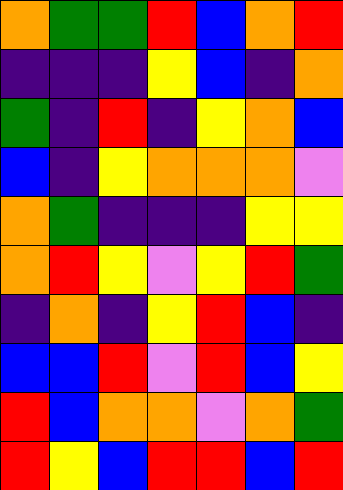[["orange", "green", "green", "red", "blue", "orange", "red"], ["indigo", "indigo", "indigo", "yellow", "blue", "indigo", "orange"], ["green", "indigo", "red", "indigo", "yellow", "orange", "blue"], ["blue", "indigo", "yellow", "orange", "orange", "orange", "violet"], ["orange", "green", "indigo", "indigo", "indigo", "yellow", "yellow"], ["orange", "red", "yellow", "violet", "yellow", "red", "green"], ["indigo", "orange", "indigo", "yellow", "red", "blue", "indigo"], ["blue", "blue", "red", "violet", "red", "blue", "yellow"], ["red", "blue", "orange", "orange", "violet", "orange", "green"], ["red", "yellow", "blue", "red", "red", "blue", "red"]]